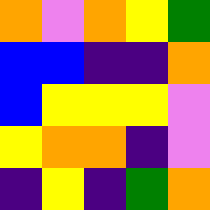[["orange", "violet", "orange", "yellow", "green"], ["blue", "blue", "indigo", "indigo", "orange"], ["blue", "yellow", "yellow", "yellow", "violet"], ["yellow", "orange", "orange", "indigo", "violet"], ["indigo", "yellow", "indigo", "green", "orange"]]